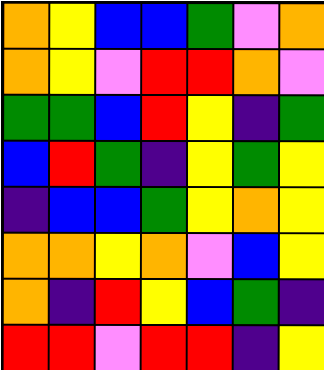[["orange", "yellow", "blue", "blue", "green", "violet", "orange"], ["orange", "yellow", "violet", "red", "red", "orange", "violet"], ["green", "green", "blue", "red", "yellow", "indigo", "green"], ["blue", "red", "green", "indigo", "yellow", "green", "yellow"], ["indigo", "blue", "blue", "green", "yellow", "orange", "yellow"], ["orange", "orange", "yellow", "orange", "violet", "blue", "yellow"], ["orange", "indigo", "red", "yellow", "blue", "green", "indigo"], ["red", "red", "violet", "red", "red", "indigo", "yellow"]]